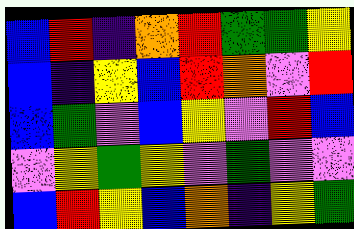[["blue", "red", "indigo", "orange", "red", "green", "green", "yellow"], ["blue", "indigo", "yellow", "blue", "red", "orange", "violet", "red"], ["blue", "green", "violet", "blue", "yellow", "violet", "red", "blue"], ["violet", "yellow", "green", "yellow", "violet", "green", "violet", "violet"], ["blue", "red", "yellow", "blue", "orange", "indigo", "yellow", "green"]]